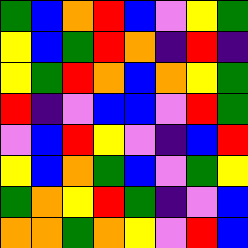[["green", "blue", "orange", "red", "blue", "violet", "yellow", "green"], ["yellow", "blue", "green", "red", "orange", "indigo", "red", "indigo"], ["yellow", "green", "red", "orange", "blue", "orange", "yellow", "green"], ["red", "indigo", "violet", "blue", "blue", "violet", "red", "green"], ["violet", "blue", "red", "yellow", "violet", "indigo", "blue", "red"], ["yellow", "blue", "orange", "green", "blue", "violet", "green", "yellow"], ["green", "orange", "yellow", "red", "green", "indigo", "violet", "blue"], ["orange", "orange", "green", "orange", "yellow", "violet", "red", "blue"]]